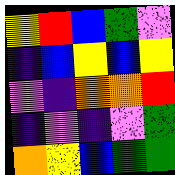[["yellow", "red", "blue", "green", "violet"], ["indigo", "blue", "yellow", "blue", "yellow"], ["violet", "indigo", "orange", "orange", "red"], ["indigo", "violet", "indigo", "violet", "green"], ["orange", "yellow", "blue", "green", "green"]]